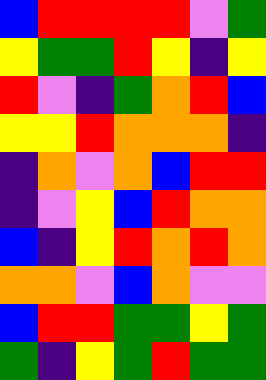[["blue", "red", "red", "red", "red", "violet", "green"], ["yellow", "green", "green", "red", "yellow", "indigo", "yellow"], ["red", "violet", "indigo", "green", "orange", "red", "blue"], ["yellow", "yellow", "red", "orange", "orange", "orange", "indigo"], ["indigo", "orange", "violet", "orange", "blue", "red", "red"], ["indigo", "violet", "yellow", "blue", "red", "orange", "orange"], ["blue", "indigo", "yellow", "red", "orange", "red", "orange"], ["orange", "orange", "violet", "blue", "orange", "violet", "violet"], ["blue", "red", "red", "green", "green", "yellow", "green"], ["green", "indigo", "yellow", "green", "red", "green", "green"]]